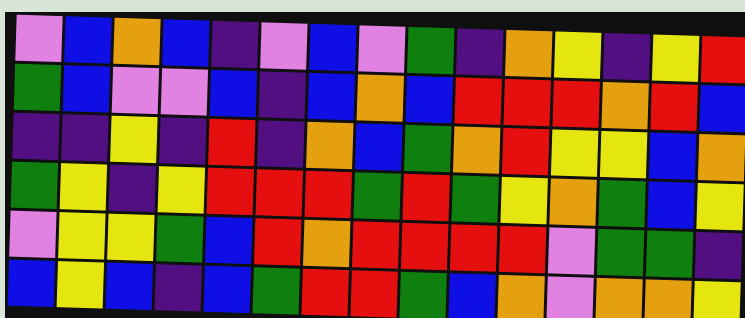[["violet", "blue", "orange", "blue", "indigo", "violet", "blue", "violet", "green", "indigo", "orange", "yellow", "indigo", "yellow", "red"], ["green", "blue", "violet", "violet", "blue", "indigo", "blue", "orange", "blue", "red", "red", "red", "orange", "red", "blue"], ["indigo", "indigo", "yellow", "indigo", "red", "indigo", "orange", "blue", "green", "orange", "red", "yellow", "yellow", "blue", "orange"], ["green", "yellow", "indigo", "yellow", "red", "red", "red", "green", "red", "green", "yellow", "orange", "green", "blue", "yellow"], ["violet", "yellow", "yellow", "green", "blue", "red", "orange", "red", "red", "red", "red", "violet", "green", "green", "indigo"], ["blue", "yellow", "blue", "indigo", "blue", "green", "red", "red", "green", "blue", "orange", "violet", "orange", "orange", "yellow"]]